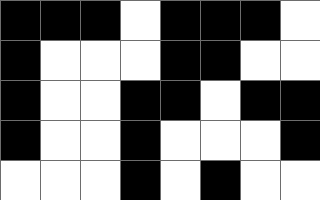[["black", "black", "black", "white", "black", "black", "black", "white"], ["black", "white", "white", "white", "black", "black", "white", "white"], ["black", "white", "white", "black", "black", "white", "black", "black"], ["black", "white", "white", "black", "white", "white", "white", "black"], ["white", "white", "white", "black", "white", "black", "white", "white"]]